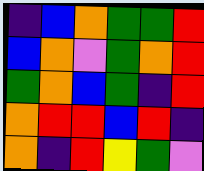[["indigo", "blue", "orange", "green", "green", "red"], ["blue", "orange", "violet", "green", "orange", "red"], ["green", "orange", "blue", "green", "indigo", "red"], ["orange", "red", "red", "blue", "red", "indigo"], ["orange", "indigo", "red", "yellow", "green", "violet"]]